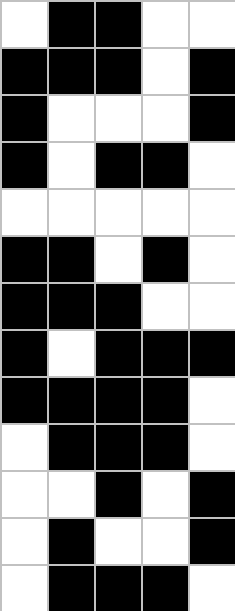[["white", "black", "black", "white", "white"], ["black", "black", "black", "white", "black"], ["black", "white", "white", "white", "black"], ["black", "white", "black", "black", "white"], ["white", "white", "white", "white", "white"], ["black", "black", "white", "black", "white"], ["black", "black", "black", "white", "white"], ["black", "white", "black", "black", "black"], ["black", "black", "black", "black", "white"], ["white", "black", "black", "black", "white"], ["white", "white", "black", "white", "black"], ["white", "black", "white", "white", "black"], ["white", "black", "black", "black", "white"]]